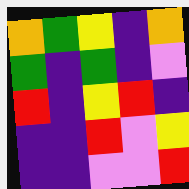[["orange", "green", "yellow", "indigo", "orange"], ["green", "indigo", "green", "indigo", "violet"], ["red", "indigo", "yellow", "red", "indigo"], ["indigo", "indigo", "red", "violet", "yellow"], ["indigo", "indigo", "violet", "violet", "red"]]